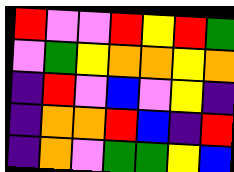[["red", "violet", "violet", "red", "yellow", "red", "green"], ["violet", "green", "yellow", "orange", "orange", "yellow", "orange"], ["indigo", "red", "violet", "blue", "violet", "yellow", "indigo"], ["indigo", "orange", "orange", "red", "blue", "indigo", "red"], ["indigo", "orange", "violet", "green", "green", "yellow", "blue"]]